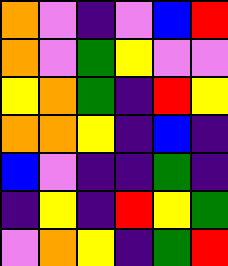[["orange", "violet", "indigo", "violet", "blue", "red"], ["orange", "violet", "green", "yellow", "violet", "violet"], ["yellow", "orange", "green", "indigo", "red", "yellow"], ["orange", "orange", "yellow", "indigo", "blue", "indigo"], ["blue", "violet", "indigo", "indigo", "green", "indigo"], ["indigo", "yellow", "indigo", "red", "yellow", "green"], ["violet", "orange", "yellow", "indigo", "green", "red"]]